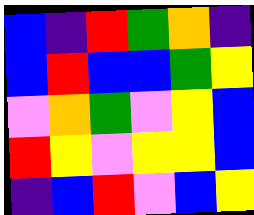[["blue", "indigo", "red", "green", "orange", "indigo"], ["blue", "red", "blue", "blue", "green", "yellow"], ["violet", "orange", "green", "violet", "yellow", "blue"], ["red", "yellow", "violet", "yellow", "yellow", "blue"], ["indigo", "blue", "red", "violet", "blue", "yellow"]]